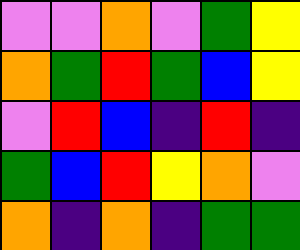[["violet", "violet", "orange", "violet", "green", "yellow"], ["orange", "green", "red", "green", "blue", "yellow"], ["violet", "red", "blue", "indigo", "red", "indigo"], ["green", "blue", "red", "yellow", "orange", "violet"], ["orange", "indigo", "orange", "indigo", "green", "green"]]